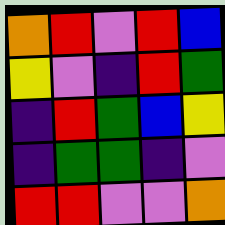[["orange", "red", "violet", "red", "blue"], ["yellow", "violet", "indigo", "red", "green"], ["indigo", "red", "green", "blue", "yellow"], ["indigo", "green", "green", "indigo", "violet"], ["red", "red", "violet", "violet", "orange"]]